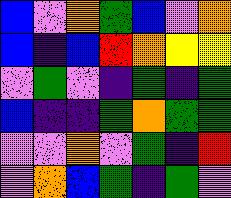[["blue", "violet", "orange", "green", "blue", "violet", "orange"], ["blue", "indigo", "blue", "red", "orange", "yellow", "yellow"], ["violet", "green", "violet", "indigo", "green", "indigo", "green"], ["blue", "indigo", "indigo", "green", "orange", "green", "green"], ["violet", "violet", "orange", "violet", "green", "indigo", "red"], ["violet", "orange", "blue", "green", "indigo", "green", "violet"]]